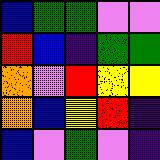[["blue", "green", "green", "violet", "violet"], ["red", "blue", "indigo", "green", "green"], ["orange", "violet", "red", "yellow", "yellow"], ["orange", "blue", "yellow", "red", "indigo"], ["blue", "violet", "green", "violet", "indigo"]]